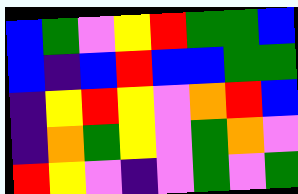[["blue", "green", "violet", "yellow", "red", "green", "green", "blue"], ["blue", "indigo", "blue", "red", "blue", "blue", "green", "green"], ["indigo", "yellow", "red", "yellow", "violet", "orange", "red", "blue"], ["indigo", "orange", "green", "yellow", "violet", "green", "orange", "violet"], ["red", "yellow", "violet", "indigo", "violet", "green", "violet", "green"]]